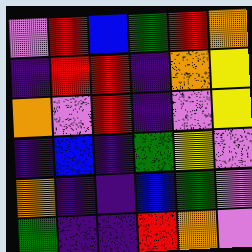[["violet", "red", "blue", "green", "red", "orange"], ["indigo", "red", "red", "indigo", "orange", "yellow"], ["orange", "violet", "red", "indigo", "violet", "yellow"], ["indigo", "blue", "indigo", "green", "yellow", "violet"], ["orange", "indigo", "indigo", "blue", "green", "violet"], ["green", "indigo", "indigo", "red", "orange", "violet"]]